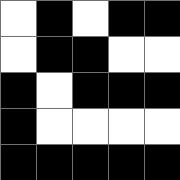[["white", "black", "white", "black", "black"], ["white", "black", "black", "white", "white"], ["black", "white", "black", "black", "black"], ["black", "white", "white", "white", "white"], ["black", "black", "black", "black", "black"]]